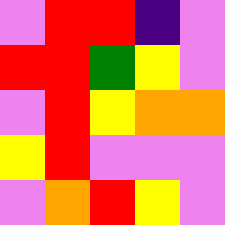[["violet", "red", "red", "indigo", "violet"], ["red", "red", "green", "yellow", "violet"], ["violet", "red", "yellow", "orange", "orange"], ["yellow", "red", "violet", "violet", "violet"], ["violet", "orange", "red", "yellow", "violet"]]